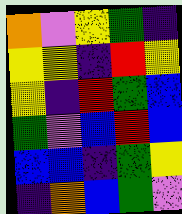[["orange", "violet", "yellow", "green", "indigo"], ["yellow", "yellow", "indigo", "red", "yellow"], ["yellow", "indigo", "red", "green", "blue"], ["green", "violet", "blue", "red", "blue"], ["blue", "blue", "indigo", "green", "yellow"], ["indigo", "orange", "blue", "green", "violet"]]